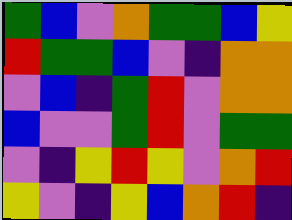[["green", "blue", "violet", "orange", "green", "green", "blue", "yellow"], ["red", "green", "green", "blue", "violet", "indigo", "orange", "orange"], ["violet", "blue", "indigo", "green", "red", "violet", "orange", "orange"], ["blue", "violet", "violet", "green", "red", "violet", "green", "green"], ["violet", "indigo", "yellow", "red", "yellow", "violet", "orange", "red"], ["yellow", "violet", "indigo", "yellow", "blue", "orange", "red", "indigo"]]